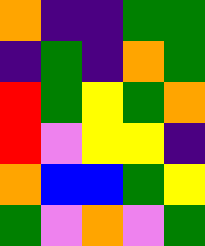[["orange", "indigo", "indigo", "green", "green"], ["indigo", "green", "indigo", "orange", "green"], ["red", "green", "yellow", "green", "orange"], ["red", "violet", "yellow", "yellow", "indigo"], ["orange", "blue", "blue", "green", "yellow"], ["green", "violet", "orange", "violet", "green"]]